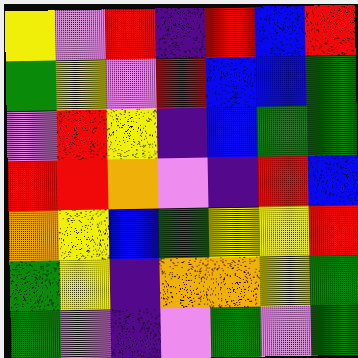[["yellow", "violet", "red", "indigo", "red", "blue", "red"], ["green", "yellow", "violet", "red", "blue", "blue", "green"], ["violet", "red", "yellow", "indigo", "blue", "green", "green"], ["red", "red", "orange", "violet", "indigo", "red", "blue"], ["orange", "yellow", "blue", "green", "yellow", "yellow", "red"], ["green", "yellow", "indigo", "orange", "orange", "yellow", "green"], ["green", "violet", "indigo", "violet", "green", "violet", "green"]]